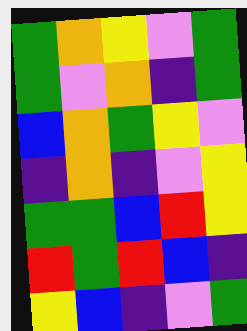[["green", "orange", "yellow", "violet", "green"], ["green", "violet", "orange", "indigo", "green"], ["blue", "orange", "green", "yellow", "violet"], ["indigo", "orange", "indigo", "violet", "yellow"], ["green", "green", "blue", "red", "yellow"], ["red", "green", "red", "blue", "indigo"], ["yellow", "blue", "indigo", "violet", "green"]]